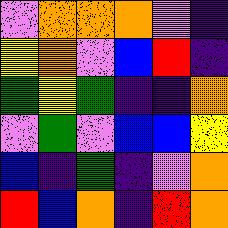[["violet", "orange", "orange", "orange", "violet", "indigo"], ["yellow", "orange", "violet", "blue", "red", "indigo"], ["green", "yellow", "green", "indigo", "indigo", "orange"], ["violet", "green", "violet", "blue", "blue", "yellow"], ["blue", "indigo", "green", "indigo", "violet", "orange"], ["red", "blue", "orange", "indigo", "red", "orange"]]